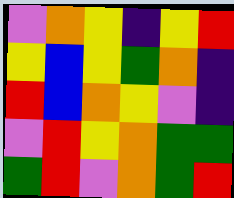[["violet", "orange", "yellow", "indigo", "yellow", "red"], ["yellow", "blue", "yellow", "green", "orange", "indigo"], ["red", "blue", "orange", "yellow", "violet", "indigo"], ["violet", "red", "yellow", "orange", "green", "green"], ["green", "red", "violet", "orange", "green", "red"]]